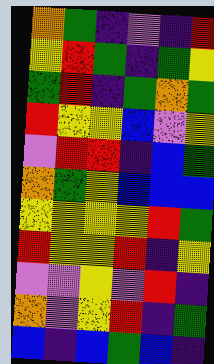[["orange", "green", "indigo", "violet", "indigo", "red"], ["yellow", "red", "green", "indigo", "green", "yellow"], ["green", "red", "indigo", "green", "orange", "green"], ["red", "yellow", "yellow", "blue", "violet", "yellow"], ["violet", "red", "red", "indigo", "blue", "green"], ["orange", "green", "yellow", "blue", "blue", "blue"], ["yellow", "yellow", "yellow", "yellow", "red", "green"], ["red", "yellow", "yellow", "red", "indigo", "yellow"], ["violet", "violet", "yellow", "violet", "red", "indigo"], ["orange", "violet", "yellow", "red", "indigo", "green"], ["blue", "indigo", "blue", "green", "blue", "indigo"]]